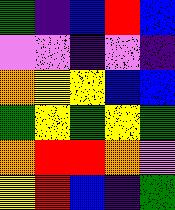[["green", "indigo", "blue", "red", "blue"], ["violet", "violet", "indigo", "violet", "indigo"], ["orange", "yellow", "yellow", "blue", "blue"], ["green", "yellow", "green", "yellow", "green"], ["orange", "red", "red", "orange", "violet"], ["yellow", "red", "blue", "indigo", "green"]]